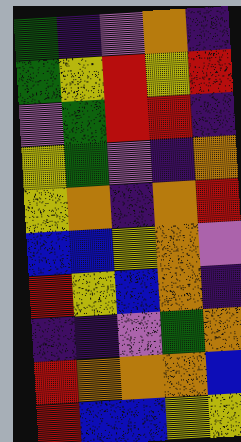[["green", "indigo", "violet", "orange", "indigo"], ["green", "yellow", "red", "yellow", "red"], ["violet", "green", "red", "red", "indigo"], ["yellow", "green", "violet", "indigo", "orange"], ["yellow", "orange", "indigo", "orange", "red"], ["blue", "blue", "yellow", "orange", "violet"], ["red", "yellow", "blue", "orange", "indigo"], ["indigo", "indigo", "violet", "green", "orange"], ["red", "orange", "orange", "orange", "blue"], ["red", "blue", "blue", "yellow", "yellow"]]